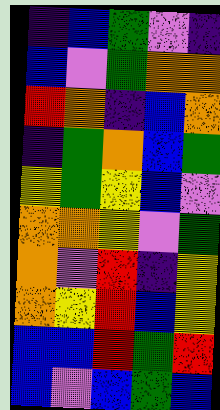[["indigo", "blue", "green", "violet", "indigo"], ["blue", "violet", "green", "orange", "orange"], ["red", "orange", "indigo", "blue", "orange"], ["indigo", "green", "orange", "blue", "green"], ["yellow", "green", "yellow", "blue", "violet"], ["orange", "orange", "yellow", "violet", "green"], ["orange", "violet", "red", "indigo", "yellow"], ["orange", "yellow", "red", "blue", "yellow"], ["blue", "blue", "red", "green", "red"], ["blue", "violet", "blue", "green", "blue"]]